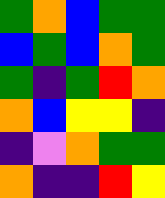[["green", "orange", "blue", "green", "green"], ["blue", "green", "blue", "orange", "green"], ["green", "indigo", "green", "red", "orange"], ["orange", "blue", "yellow", "yellow", "indigo"], ["indigo", "violet", "orange", "green", "green"], ["orange", "indigo", "indigo", "red", "yellow"]]